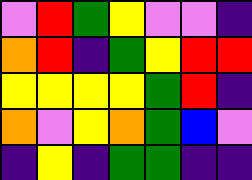[["violet", "red", "green", "yellow", "violet", "violet", "indigo"], ["orange", "red", "indigo", "green", "yellow", "red", "red"], ["yellow", "yellow", "yellow", "yellow", "green", "red", "indigo"], ["orange", "violet", "yellow", "orange", "green", "blue", "violet"], ["indigo", "yellow", "indigo", "green", "green", "indigo", "indigo"]]